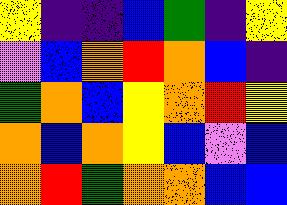[["yellow", "indigo", "indigo", "blue", "green", "indigo", "yellow"], ["violet", "blue", "orange", "red", "orange", "blue", "indigo"], ["green", "orange", "blue", "yellow", "orange", "red", "yellow"], ["orange", "blue", "orange", "yellow", "blue", "violet", "blue"], ["orange", "red", "green", "orange", "orange", "blue", "blue"]]